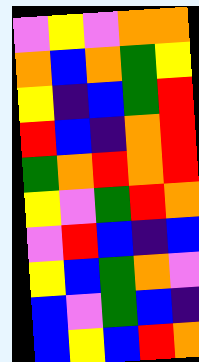[["violet", "yellow", "violet", "orange", "orange"], ["orange", "blue", "orange", "green", "yellow"], ["yellow", "indigo", "blue", "green", "red"], ["red", "blue", "indigo", "orange", "red"], ["green", "orange", "red", "orange", "red"], ["yellow", "violet", "green", "red", "orange"], ["violet", "red", "blue", "indigo", "blue"], ["yellow", "blue", "green", "orange", "violet"], ["blue", "violet", "green", "blue", "indigo"], ["blue", "yellow", "blue", "red", "orange"]]